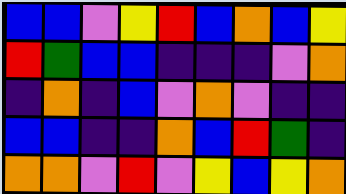[["blue", "blue", "violet", "yellow", "red", "blue", "orange", "blue", "yellow"], ["red", "green", "blue", "blue", "indigo", "indigo", "indigo", "violet", "orange"], ["indigo", "orange", "indigo", "blue", "violet", "orange", "violet", "indigo", "indigo"], ["blue", "blue", "indigo", "indigo", "orange", "blue", "red", "green", "indigo"], ["orange", "orange", "violet", "red", "violet", "yellow", "blue", "yellow", "orange"]]